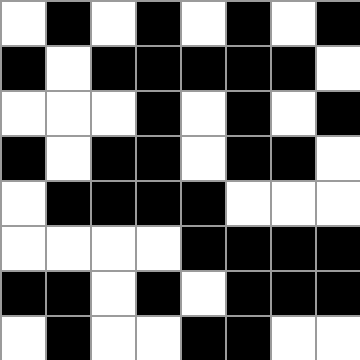[["white", "black", "white", "black", "white", "black", "white", "black"], ["black", "white", "black", "black", "black", "black", "black", "white"], ["white", "white", "white", "black", "white", "black", "white", "black"], ["black", "white", "black", "black", "white", "black", "black", "white"], ["white", "black", "black", "black", "black", "white", "white", "white"], ["white", "white", "white", "white", "black", "black", "black", "black"], ["black", "black", "white", "black", "white", "black", "black", "black"], ["white", "black", "white", "white", "black", "black", "white", "white"]]